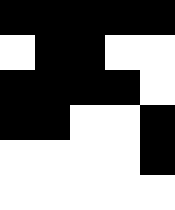[["black", "black", "black", "black", "black"], ["white", "black", "black", "white", "white"], ["black", "black", "black", "black", "white"], ["black", "black", "white", "white", "black"], ["white", "white", "white", "white", "black"], ["white", "white", "white", "white", "white"]]